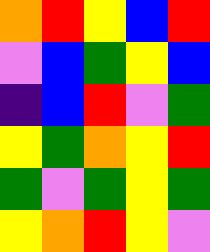[["orange", "red", "yellow", "blue", "red"], ["violet", "blue", "green", "yellow", "blue"], ["indigo", "blue", "red", "violet", "green"], ["yellow", "green", "orange", "yellow", "red"], ["green", "violet", "green", "yellow", "green"], ["yellow", "orange", "red", "yellow", "violet"]]